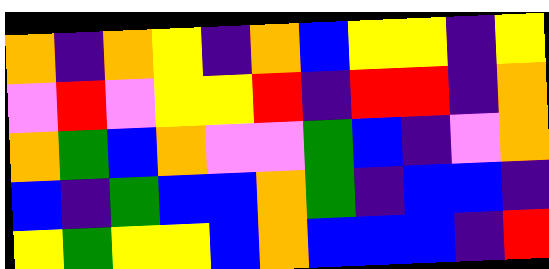[["orange", "indigo", "orange", "yellow", "indigo", "orange", "blue", "yellow", "yellow", "indigo", "yellow"], ["violet", "red", "violet", "yellow", "yellow", "red", "indigo", "red", "red", "indigo", "orange"], ["orange", "green", "blue", "orange", "violet", "violet", "green", "blue", "indigo", "violet", "orange"], ["blue", "indigo", "green", "blue", "blue", "orange", "green", "indigo", "blue", "blue", "indigo"], ["yellow", "green", "yellow", "yellow", "blue", "orange", "blue", "blue", "blue", "indigo", "red"]]